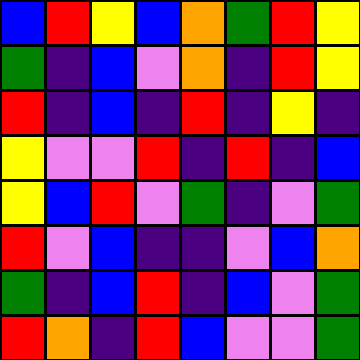[["blue", "red", "yellow", "blue", "orange", "green", "red", "yellow"], ["green", "indigo", "blue", "violet", "orange", "indigo", "red", "yellow"], ["red", "indigo", "blue", "indigo", "red", "indigo", "yellow", "indigo"], ["yellow", "violet", "violet", "red", "indigo", "red", "indigo", "blue"], ["yellow", "blue", "red", "violet", "green", "indigo", "violet", "green"], ["red", "violet", "blue", "indigo", "indigo", "violet", "blue", "orange"], ["green", "indigo", "blue", "red", "indigo", "blue", "violet", "green"], ["red", "orange", "indigo", "red", "blue", "violet", "violet", "green"]]